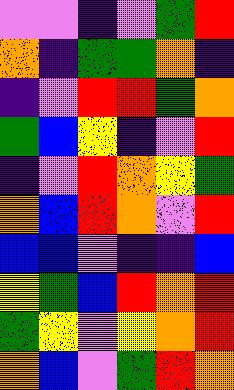[["violet", "violet", "indigo", "violet", "green", "red"], ["orange", "indigo", "green", "green", "orange", "indigo"], ["indigo", "violet", "red", "red", "green", "orange"], ["green", "blue", "yellow", "indigo", "violet", "red"], ["indigo", "violet", "red", "orange", "yellow", "green"], ["orange", "blue", "red", "orange", "violet", "red"], ["blue", "blue", "violet", "indigo", "indigo", "blue"], ["yellow", "green", "blue", "red", "orange", "red"], ["green", "yellow", "violet", "yellow", "orange", "red"], ["orange", "blue", "violet", "green", "red", "orange"]]